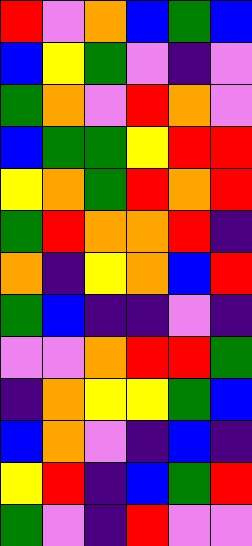[["red", "violet", "orange", "blue", "green", "blue"], ["blue", "yellow", "green", "violet", "indigo", "violet"], ["green", "orange", "violet", "red", "orange", "violet"], ["blue", "green", "green", "yellow", "red", "red"], ["yellow", "orange", "green", "red", "orange", "red"], ["green", "red", "orange", "orange", "red", "indigo"], ["orange", "indigo", "yellow", "orange", "blue", "red"], ["green", "blue", "indigo", "indigo", "violet", "indigo"], ["violet", "violet", "orange", "red", "red", "green"], ["indigo", "orange", "yellow", "yellow", "green", "blue"], ["blue", "orange", "violet", "indigo", "blue", "indigo"], ["yellow", "red", "indigo", "blue", "green", "red"], ["green", "violet", "indigo", "red", "violet", "violet"]]